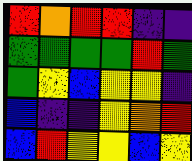[["red", "orange", "red", "red", "indigo", "indigo"], ["green", "green", "green", "green", "red", "green"], ["green", "yellow", "blue", "yellow", "yellow", "indigo"], ["blue", "indigo", "indigo", "yellow", "orange", "red"], ["blue", "red", "yellow", "yellow", "blue", "yellow"]]